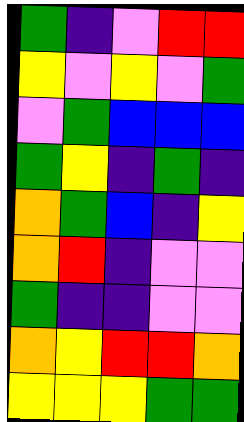[["green", "indigo", "violet", "red", "red"], ["yellow", "violet", "yellow", "violet", "green"], ["violet", "green", "blue", "blue", "blue"], ["green", "yellow", "indigo", "green", "indigo"], ["orange", "green", "blue", "indigo", "yellow"], ["orange", "red", "indigo", "violet", "violet"], ["green", "indigo", "indigo", "violet", "violet"], ["orange", "yellow", "red", "red", "orange"], ["yellow", "yellow", "yellow", "green", "green"]]